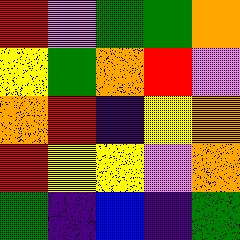[["red", "violet", "green", "green", "orange"], ["yellow", "green", "orange", "red", "violet"], ["orange", "red", "indigo", "yellow", "orange"], ["red", "yellow", "yellow", "violet", "orange"], ["green", "indigo", "blue", "indigo", "green"]]